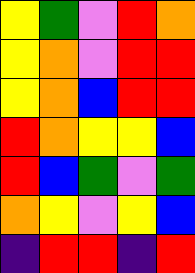[["yellow", "green", "violet", "red", "orange"], ["yellow", "orange", "violet", "red", "red"], ["yellow", "orange", "blue", "red", "red"], ["red", "orange", "yellow", "yellow", "blue"], ["red", "blue", "green", "violet", "green"], ["orange", "yellow", "violet", "yellow", "blue"], ["indigo", "red", "red", "indigo", "red"]]